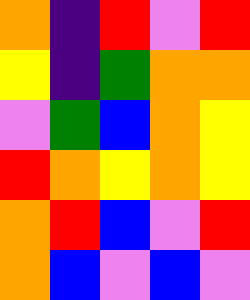[["orange", "indigo", "red", "violet", "red"], ["yellow", "indigo", "green", "orange", "orange"], ["violet", "green", "blue", "orange", "yellow"], ["red", "orange", "yellow", "orange", "yellow"], ["orange", "red", "blue", "violet", "red"], ["orange", "blue", "violet", "blue", "violet"]]